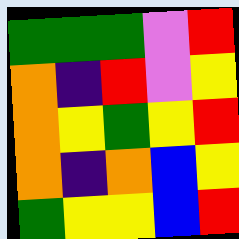[["green", "green", "green", "violet", "red"], ["orange", "indigo", "red", "violet", "yellow"], ["orange", "yellow", "green", "yellow", "red"], ["orange", "indigo", "orange", "blue", "yellow"], ["green", "yellow", "yellow", "blue", "red"]]